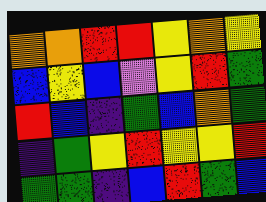[["orange", "orange", "red", "red", "yellow", "orange", "yellow"], ["blue", "yellow", "blue", "violet", "yellow", "red", "green"], ["red", "blue", "indigo", "green", "blue", "orange", "green"], ["indigo", "green", "yellow", "red", "yellow", "yellow", "red"], ["green", "green", "indigo", "blue", "red", "green", "blue"]]